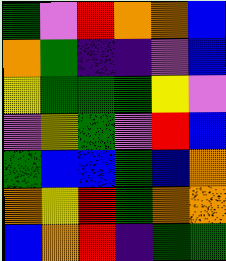[["green", "violet", "red", "orange", "orange", "blue"], ["orange", "green", "indigo", "indigo", "violet", "blue"], ["yellow", "green", "green", "green", "yellow", "violet"], ["violet", "yellow", "green", "violet", "red", "blue"], ["green", "blue", "blue", "green", "blue", "orange"], ["orange", "yellow", "red", "green", "orange", "orange"], ["blue", "orange", "red", "indigo", "green", "green"]]